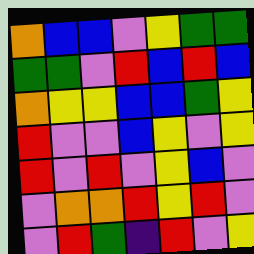[["orange", "blue", "blue", "violet", "yellow", "green", "green"], ["green", "green", "violet", "red", "blue", "red", "blue"], ["orange", "yellow", "yellow", "blue", "blue", "green", "yellow"], ["red", "violet", "violet", "blue", "yellow", "violet", "yellow"], ["red", "violet", "red", "violet", "yellow", "blue", "violet"], ["violet", "orange", "orange", "red", "yellow", "red", "violet"], ["violet", "red", "green", "indigo", "red", "violet", "yellow"]]